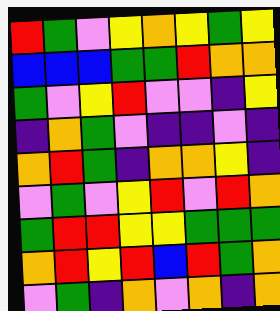[["red", "green", "violet", "yellow", "orange", "yellow", "green", "yellow"], ["blue", "blue", "blue", "green", "green", "red", "orange", "orange"], ["green", "violet", "yellow", "red", "violet", "violet", "indigo", "yellow"], ["indigo", "orange", "green", "violet", "indigo", "indigo", "violet", "indigo"], ["orange", "red", "green", "indigo", "orange", "orange", "yellow", "indigo"], ["violet", "green", "violet", "yellow", "red", "violet", "red", "orange"], ["green", "red", "red", "yellow", "yellow", "green", "green", "green"], ["orange", "red", "yellow", "red", "blue", "red", "green", "orange"], ["violet", "green", "indigo", "orange", "violet", "orange", "indigo", "orange"]]